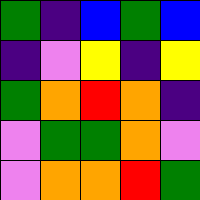[["green", "indigo", "blue", "green", "blue"], ["indigo", "violet", "yellow", "indigo", "yellow"], ["green", "orange", "red", "orange", "indigo"], ["violet", "green", "green", "orange", "violet"], ["violet", "orange", "orange", "red", "green"]]